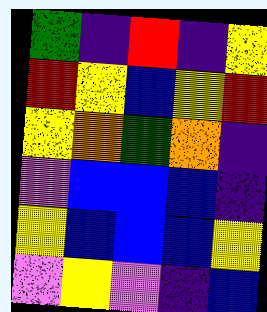[["green", "indigo", "red", "indigo", "yellow"], ["red", "yellow", "blue", "yellow", "red"], ["yellow", "orange", "green", "orange", "indigo"], ["violet", "blue", "blue", "blue", "indigo"], ["yellow", "blue", "blue", "blue", "yellow"], ["violet", "yellow", "violet", "indigo", "blue"]]